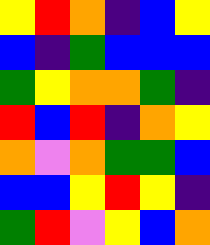[["yellow", "red", "orange", "indigo", "blue", "yellow"], ["blue", "indigo", "green", "blue", "blue", "blue"], ["green", "yellow", "orange", "orange", "green", "indigo"], ["red", "blue", "red", "indigo", "orange", "yellow"], ["orange", "violet", "orange", "green", "green", "blue"], ["blue", "blue", "yellow", "red", "yellow", "indigo"], ["green", "red", "violet", "yellow", "blue", "orange"]]